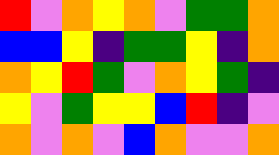[["red", "violet", "orange", "yellow", "orange", "violet", "green", "green", "orange"], ["blue", "blue", "yellow", "indigo", "green", "green", "yellow", "indigo", "orange"], ["orange", "yellow", "red", "green", "violet", "orange", "yellow", "green", "indigo"], ["yellow", "violet", "green", "yellow", "yellow", "blue", "red", "indigo", "violet"], ["orange", "violet", "orange", "violet", "blue", "orange", "violet", "violet", "orange"]]